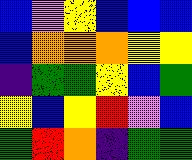[["blue", "violet", "yellow", "blue", "blue", "blue"], ["blue", "orange", "orange", "orange", "yellow", "yellow"], ["indigo", "green", "green", "yellow", "blue", "green"], ["yellow", "blue", "yellow", "red", "violet", "blue"], ["green", "red", "orange", "indigo", "green", "green"]]